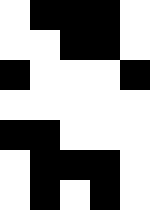[["white", "black", "black", "black", "white"], ["white", "white", "black", "black", "white"], ["black", "white", "white", "white", "black"], ["white", "white", "white", "white", "white"], ["black", "black", "white", "white", "white"], ["white", "black", "black", "black", "white"], ["white", "black", "white", "black", "white"]]